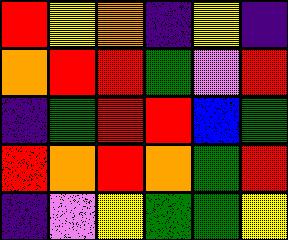[["red", "yellow", "orange", "indigo", "yellow", "indigo"], ["orange", "red", "red", "green", "violet", "red"], ["indigo", "green", "red", "red", "blue", "green"], ["red", "orange", "red", "orange", "green", "red"], ["indigo", "violet", "yellow", "green", "green", "yellow"]]